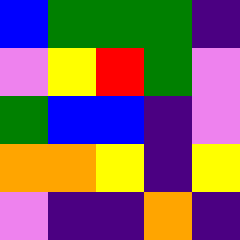[["blue", "green", "green", "green", "indigo"], ["violet", "yellow", "red", "green", "violet"], ["green", "blue", "blue", "indigo", "violet"], ["orange", "orange", "yellow", "indigo", "yellow"], ["violet", "indigo", "indigo", "orange", "indigo"]]